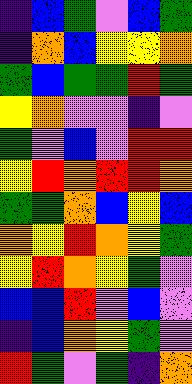[["indigo", "blue", "green", "violet", "blue", "green"], ["indigo", "orange", "blue", "yellow", "yellow", "orange"], ["green", "blue", "green", "green", "red", "green"], ["yellow", "orange", "violet", "violet", "indigo", "violet"], ["green", "violet", "blue", "violet", "red", "red"], ["yellow", "red", "orange", "red", "red", "orange"], ["green", "green", "orange", "blue", "yellow", "blue"], ["orange", "yellow", "red", "orange", "yellow", "green"], ["yellow", "red", "orange", "yellow", "green", "violet"], ["blue", "blue", "red", "violet", "blue", "violet"], ["indigo", "blue", "orange", "yellow", "green", "violet"], ["red", "green", "violet", "green", "indigo", "orange"]]